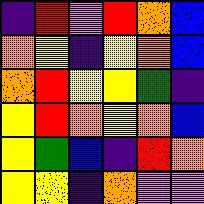[["indigo", "red", "violet", "red", "orange", "blue"], ["orange", "yellow", "indigo", "yellow", "orange", "blue"], ["orange", "red", "yellow", "yellow", "green", "indigo"], ["yellow", "red", "orange", "yellow", "orange", "blue"], ["yellow", "green", "blue", "indigo", "red", "orange"], ["yellow", "yellow", "indigo", "orange", "violet", "violet"]]